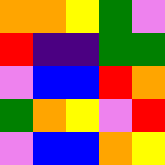[["orange", "orange", "yellow", "green", "violet"], ["red", "indigo", "indigo", "green", "green"], ["violet", "blue", "blue", "red", "orange"], ["green", "orange", "yellow", "violet", "red"], ["violet", "blue", "blue", "orange", "yellow"]]